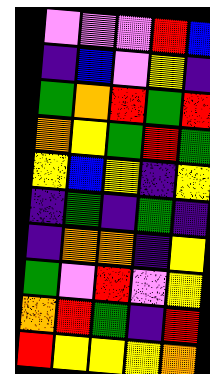[["violet", "violet", "violet", "red", "blue"], ["indigo", "blue", "violet", "yellow", "indigo"], ["green", "orange", "red", "green", "red"], ["orange", "yellow", "green", "red", "green"], ["yellow", "blue", "yellow", "indigo", "yellow"], ["indigo", "green", "indigo", "green", "indigo"], ["indigo", "orange", "orange", "indigo", "yellow"], ["green", "violet", "red", "violet", "yellow"], ["orange", "red", "green", "indigo", "red"], ["red", "yellow", "yellow", "yellow", "orange"]]